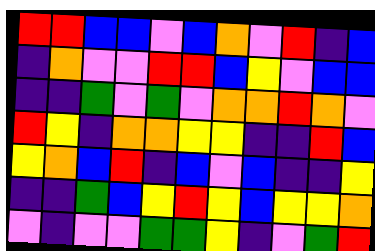[["red", "red", "blue", "blue", "violet", "blue", "orange", "violet", "red", "indigo", "blue"], ["indigo", "orange", "violet", "violet", "red", "red", "blue", "yellow", "violet", "blue", "blue"], ["indigo", "indigo", "green", "violet", "green", "violet", "orange", "orange", "red", "orange", "violet"], ["red", "yellow", "indigo", "orange", "orange", "yellow", "yellow", "indigo", "indigo", "red", "blue"], ["yellow", "orange", "blue", "red", "indigo", "blue", "violet", "blue", "indigo", "indigo", "yellow"], ["indigo", "indigo", "green", "blue", "yellow", "red", "yellow", "blue", "yellow", "yellow", "orange"], ["violet", "indigo", "violet", "violet", "green", "green", "yellow", "indigo", "violet", "green", "red"]]